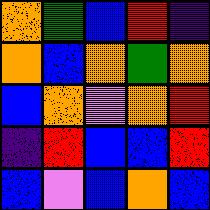[["orange", "green", "blue", "red", "indigo"], ["orange", "blue", "orange", "green", "orange"], ["blue", "orange", "violet", "orange", "red"], ["indigo", "red", "blue", "blue", "red"], ["blue", "violet", "blue", "orange", "blue"]]